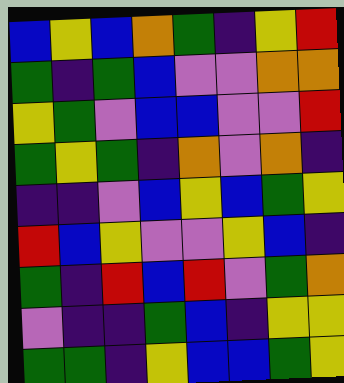[["blue", "yellow", "blue", "orange", "green", "indigo", "yellow", "red"], ["green", "indigo", "green", "blue", "violet", "violet", "orange", "orange"], ["yellow", "green", "violet", "blue", "blue", "violet", "violet", "red"], ["green", "yellow", "green", "indigo", "orange", "violet", "orange", "indigo"], ["indigo", "indigo", "violet", "blue", "yellow", "blue", "green", "yellow"], ["red", "blue", "yellow", "violet", "violet", "yellow", "blue", "indigo"], ["green", "indigo", "red", "blue", "red", "violet", "green", "orange"], ["violet", "indigo", "indigo", "green", "blue", "indigo", "yellow", "yellow"], ["green", "green", "indigo", "yellow", "blue", "blue", "green", "yellow"]]